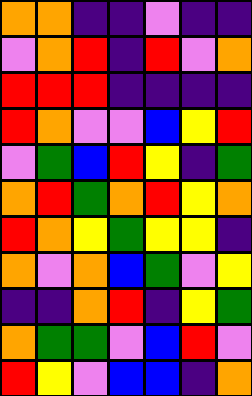[["orange", "orange", "indigo", "indigo", "violet", "indigo", "indigo"], ["violet", "orange", "red", "indigo", "red", "violet", "orange"], ["red", "red", "red", "indigo", "indigo", "indigo", "indigo"], ["red", "orange", "violet", "violet", "blue", "yellow", "red"], ["violet", "green", "blue", "red", "yellow", "indigo", "green"], ["orange", "red", "green", "orange", "red", "yellow", "orange"], ["red", "orange", "yellow", "green", "yellow", "yellow", "indigo"], ["orange", "violet", "orange", "blue", "green", "violet", "yellow"], ["indigo", "indigo", "orange", "red", "indigo", "yellow", "green"], ["orange", "green", "green", "violet", "blue", "red", "violet"], ["red", "yellow", "violet", "blue", "blue", "indigo", "orange"]]